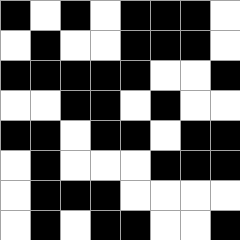[["black", "white", "black", "white", "black", "black", "black", "white"], ["white", "black", "white", "white", "black", "black", "black", "white"], ["black", "black", "black", "black", "black", "white", "white", "black"], ["white", "white", "black", "black", "white", "black", "white", "white"], ["black", "black", "white", "black", "black", "white", "black", "black"], ["white", "black", "white", "white", "white", "black", "black", "black"], ["white", "black", "black", "black", "white", "white", "white", "white"], ["white", "black", "white", "black", "black", "white", "white", "black"]]